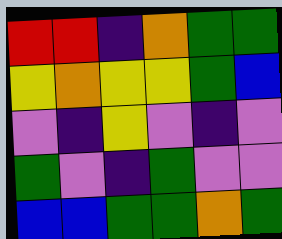[["red", "red", "indigo", "orange", "green", "green"], ["yellow", "orange", "yellow", "yellow", "green", "blue"], ["violet", "indigo", "yellow", "violet", "indigo", "violet"], ["green", "violet", "indigo", "green", "violet", "violet"], ["blue", "blue", "green", "green", "orange", "green"]]